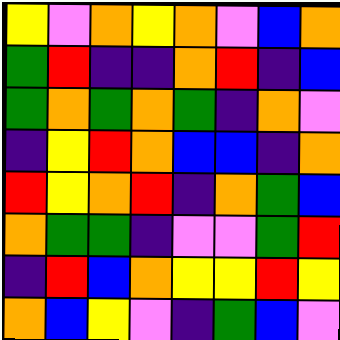[["yellow", "violet", "orange", "yellow", "orange", "violet", "blue", "orange"], ["green", "red", "indigo", "indigo", "orange", "red", "indigo", "blue"], ["green", "orange", "green", "orange", "green", "indigo", "orange", "violet"], ["indigo", "yellow", "red", "orange", "blue", "blue", "indigo", "orange"], ["red", "yellow", "orange", "red", "indigo", "orange", "green", "blue"], ["orange", "green", "green", "indigo", "violet", "violet", "green", "red"], ["indigo", "red", "blue", "orange", "yellow", "yellow", "red", "yellow"], ["orange", "blue", "yellow", "violet", "indigo", "green", "blue", "violet"]]